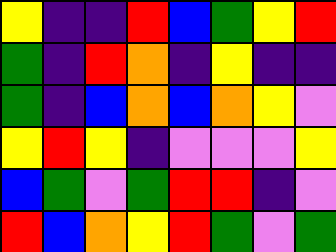[["yellow", "indigo", "indigo", "red", "blue", "green", "yellow", "red"], ["green", "indigo", "red", "orange", "indigo", "yellow", "indigo", "indigo"], ["green", "indigo", "blue", "orange", "blue", "orange", "yellow", "violet"], ["yellow", "red", "yellow", "indigo", "violet", "violet", "violet", "yellow"], ["blue", "green", "violet", "green", "red", "red", "indigo", "violet"], ["red", "blue", "orange", "yellow", "red", "green", "violet", "green"]]